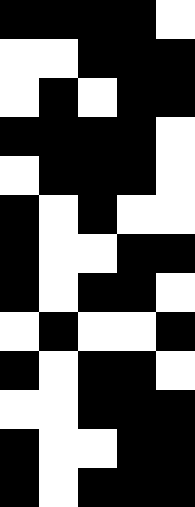[["black", "black", "black", "black", "white"], ["white", "white", "black", "black", "black"], ["white", "black", "white", "black", "black"], ["black", "black", "black", "black", "white"], ["white", "black", "black", "black", "white"], ["black", "white", "black", "white", "white"], ["black", "white", "white", "black", "black"], ["black", "white", "black", "black", "white"], ["white", "black", "white", "white", "black"], ["black", "white", "black", "black", "white"], ["white", "white", "black", "black", "black"], ["black", "white", "white", "black", "black"], ["black", "white", "black", "black", "black"]]